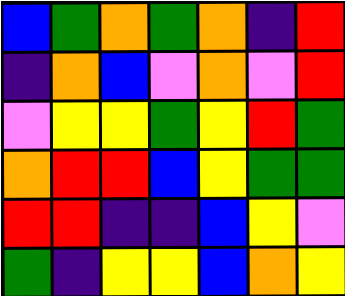[["blue", "green", "orange", "green", "orange", "indigo", "red"], ["indigo", "orange", "blue", "violet", "orange", "violet", "red"], ["violet", "yellow", "yellow", "green", "yellow", "red", "green"], ["orange", "red", "red", "blue", "yellow", "green", "green"], ["red", "red", "indigo", "indigo", "blue", "yellow", "violet"], ["green", "indigo", "yellow", "yellow", "blue", "orange", "yellow"]]